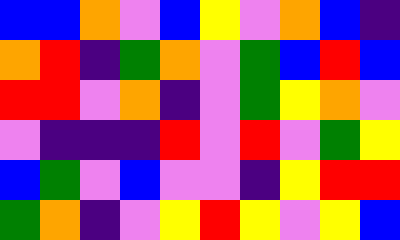[["blue", "blue", "orange", "violet", "blue", "yellow", "violet", "orange", "blue", "indigo"], ["orange", "red", "indigo", "green", "orange", "violet", "green", "blue", "red", "blue"], ["red", "red", "violet", "orange", "indigo", "violet", "green", "yellow", "orange", "violet"], ["violet", "indigo", "indigo", "indigo", "red", "violet", "red", "violet", "green", "yellow"], ["blue", "green", "violet", "blue", "violet", "violet", "indigo", "yellow", "red", "red"], ["green", "orange", "indigo", "violet", "yellow", "red", "yellow", "violet", "yellow", "blue"]]